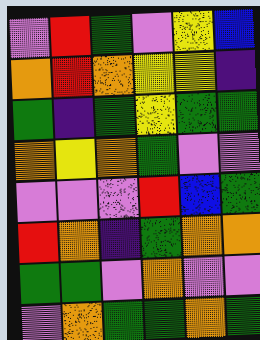[["violet", "red", "green", "violet", "yellow", "blue"], ["orange", "red", "orange", "yellow", "yellow", "indigo"], ["green", "indigo", "green", "yellow", "green", "green"], ["orange", "yellow", "orange", "green", "violet", "violet"], ["violet", "violet", "violet", "red", "blue", "green"], ["red", "orange", "indigo", "green", "orange", "orange"], ["green", "green", "violet", "orange", "violet", "violet"], ["violet", "orange", "green", "green", "orange", "green"]]